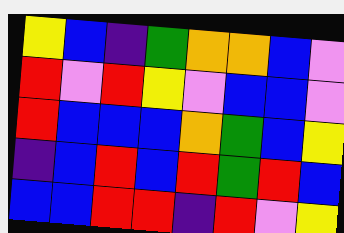[["yellow", "blue", "indigo", "green", "orange", "orange", "blue", "violet"], ["red", "violet", "red", "yellow", "violet", "blue", "blue", "violet"], ["red", "blue", "blue", "blue", "orange", "green", "blue", "yellow"], ["indigo", "blue", "red", "blue", "red", "green", "red", "blue"], ["blue", "blue", "red", "red", "indigo", "red", "violet", "yellow"]]